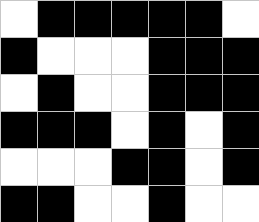[["white", "black", "black", "black", "black", "black", "white"], ["black", "white", "white", "white", "black", "black", "black"], ["white", "black", "white", "white", "black", "black", "black"], ["black", "black", "black", "white", "black", "white", "black"], ["white", "white", "white", "black", "black", "white", "black"], ["black", "black", "white", "white", "black", "white", "white"]]